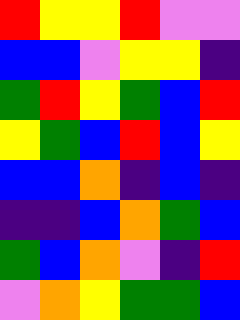[["red", "yellow", "yellow", "red", "violet", "violet"], ["blue", "blue", "violet", "yellow", "yellow", "indigo"], ["green", "red", "yellow", "green", "blue", "red"], ["yellow", "green", "blue", "red", "blue", "yellow"], ["blue", "blue", "orange", "indigo", "blue", "indigo"], ["indigo", "indigo", "blue", "orange", "green", "blue"], ["green", "blue", "orange", "violet", "indigo", "red"], ["violet", "orange", "yellow", "green", "green", "blue"]]